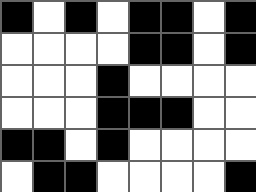[["black", "white", "black", "white", "black", "black", "white", "black"], ["white", "white", "white", "white", "black", "black", "white", "black"], ["white", "white", "white", "black", "white", "white", "white", "white"], ["white", "white", "white", "black", "black", "black", "white", "white"], ["black", "black", "white", "black", "white", "white", "white", "white"], ["white", "black", "black", "white", "white", "white", "white", "black"]]